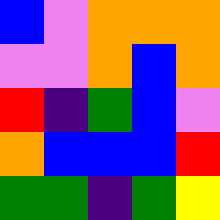[["blue", "violet", "orange", "orange", "orange"], ["violet", "violet", "orange", "blue", "orange"], ["red", "indigo", "green", "blue", "violet"], ["orange", "blue", "blue", "blue", "red"], ["green", "green", "indigo", "green", "yellow"]]